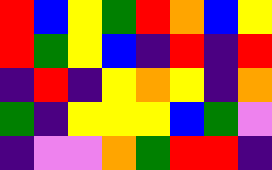[["red", "blue", "yellow", "green", "red", "orange", "blue", "yellow"], ["red", "green", "yellow", "blue", "indigo", "red", "indigo", "red"], ["indigo", "red", "indigo", "yellow", "orange", "yellow", "indigo", "orange"], ["green", "indigo", "yellow", "yellow", "yellow", "blue", "green", "violet"], ["indigo", "violet", "violet", "orange", "green", "red", "red", "indigo"]]